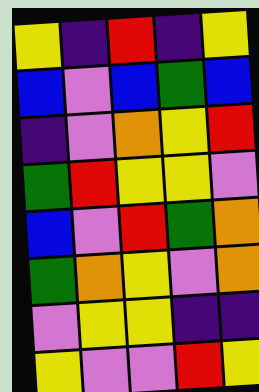[["yellow", "indigo", "red", "indigo", "yellow"], ["blue", "violet", "blue", "green", "blue"], ["indigo", "violet", "orange", "yellow", "red"], ["green", "red", "yellow", "yellow", "violet"], ["blue", "violet", "red", "green", "orange"], ["green", "orange", "yellow", "violet", "orange"], ["violet", "yellow", "yellow", "indigo", "indigo"], ["yellow", "violet", "violet", "red", "yellow"]]